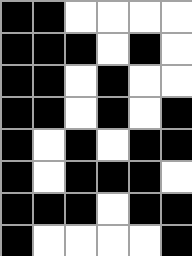[["black", "black", "white", "white", "white", "white"], ["black", "black", "black", "white", "black", "white"], ["black", "black", "white", "black", "white", "white"], ["black", "black", "white", "black", "white", "black"], ["black", "white", "black", "white", "black", "black"], ["black", "white", "black", "black", "black", "white"], ["black", "black", "black", "white", "black", "black"], ["black", "white", "white", "white", "white", "black"]]